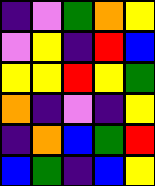[["indigo", "violet", "green", "orange", "yellow"], ["violet", "yellow", "indigo", "red", "blue"], ["yellow", "yellow", "red", "yellow", "green"], ["orange", "indigo", "violet", "indigo", "yellow"], ["indigo", "orange", "blue", "green", "red"], ["blue", "green", "indigo", "blue", "yellow"]]